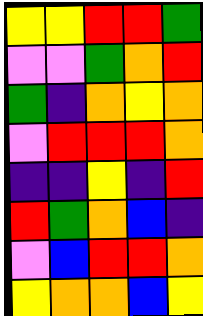[["yellow", "yellow", "red", "red", "green"], ["violet", "violet", "green", "orange", "red"], ["green", "indigo", "orange", "yellow", "orange"], ["violet", "red", "red", "red", "orange"], ["indigo", "indigo", "yellow", "indigo", "red"], ["red", "green", "orange", "blue", "indigo"], ["violet", "blue", "red", "red", "orange"], ["yellow", "orange", "orange", "blue", "yellow"]]